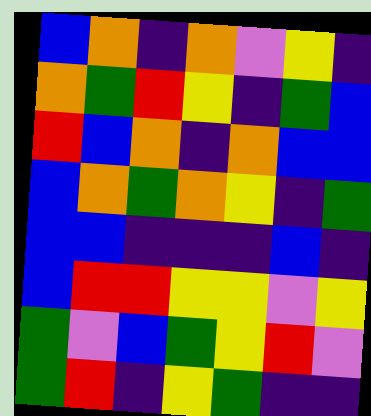[["blue", "orange", "indigo", "orange", "violet", "yellow", "indigo"], ["orange", "green", "red", "yellow", "indigo", "green", "blue"], ["red", "blue", "orange", "indigo", "orange", "blue", "blue"], ["blue", "orange", "green", "orange", "yellow", "indigo", "green"], ["blue", "blue", "indigo", "indigo", "indigo", "blue", "indigo"], ["blue", "red", "red", "yellow", "yellow", "violet", "yellow"], ["green", "violet", "blue", "green", "yellow", "red", "violet"], ["green", "red", "indigo", "yellow", "green", "indigo", "indigo"]]